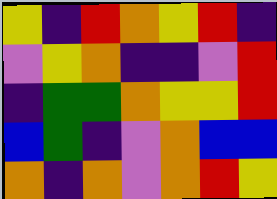[["yellow", "indigo", "red", "orange", "yellow", "red", "indigo"], ["violet", "yellow", "orange", "indigo", "indigo", "violet", "red"], ["indigo", "green", "green", "orange", "yellow", "yellow", "red"], ["blue", "green", "indigo", "violet", "orange", "blue", "blue"], ["orange", "indigo", "orange", "violet", "orange", "red", "yellow"]]